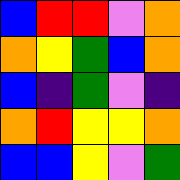[["blue", "red", "red", "violet", "orange"], ["orange", "yellow", "green", "blue", "orange"], ["blue", "indigo", "green", "violet", "indigo"], ["orange", "red", "yellow", "yellow", "orange"], ["blue", "blue", "yellow", "violet", "green"]]